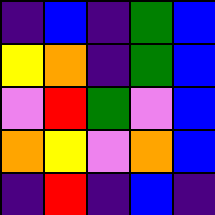[["indigo", "blue", "indigo", "green", "blue"], ["yellow", "orange", "indigo", "green", "blue"], ["violet", "red", "green", "violet", "blue"], ["orange", "yellow", "violet", "orange", "blue"], ["indigo", "red", "indigo", "blue", "indigo"]]